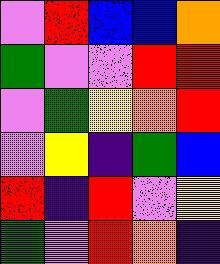[["violet", "red", "blue", "blue", "orange"], ["green", "violet", "violet", "red", "red"], ["violet", "green", "yellow", "orange", "red"], ["violet", "yellow", "indigo", "green", "blue"], ["red", "indigo", "red", "violet", "yellow"], ["green", "violet", "red", "orange", "indigo"]]